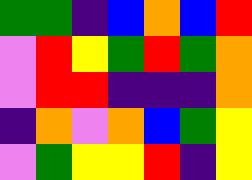[["green", "green", "indigo", "blue", "orange", "blue", "red"], ["violet", "red", "yellow", "green", "red", "green", "orange"], ["violet", "red", "red", "indigo", "indigo", "indigo", "orange"], ["indigo", "orange", "violet", "orange", "blue", "green", "yellow"], ["violet", "green", "yellow", "yellow", "red", "indigo", "yellow"]]